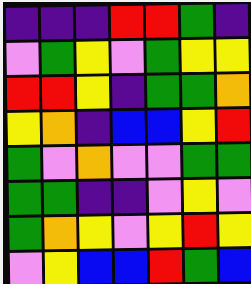[["indigo", "indigo", "indigo", "red", "red", "green", "indigo"], ["violet", "green", "yellow", "violet", "green", "yellow", "yellow"], ["red", "red", "yellow", "indigo", "green", "green", "orange"], ["yellow", "orange", "indigo", "blue", "blue", "yellow", "red"], ["green", "violet", "orange", "violet", "violet", "green", "green"], ["green", "green", "indigo", "indigo", "violet", "yellow", "violet"], ["green", "orange", "yellow", "violet", "yellow", "red", "yellow"], ["violet", "yellow", "blue", "blue", "red", "green", "blue"]]